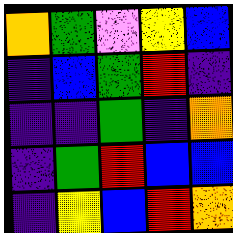[["orange", "green", "violet", "yellow", "blue"], ["indigo", "blue", "green", "red", "indigo"], ["indigo", "indigo", "green", "indigo", "orange"], ["indigo", "green", "red", "blue", "blue"], ["indigo", "yellow", "blue", "red", "orange"]]